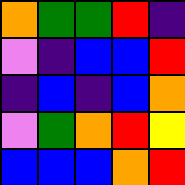[["orange", "green", "green", "red", "indigo"], ["violet", "indigo", "blue", "blue", "red"], ["indigo", "blue", "indigo", "blue", "orange"], ["violet", "green", "orange", "red", "yellow"], ["blue", "blue", "blue", "orange", "red"]]